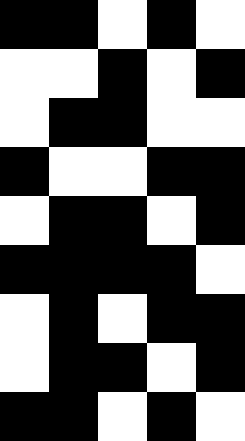[["black", "black", "white", "black", "white"], ["white", "white", "black", "white", "black"], ["white", "black", "black", "white", "white"], ["black", "white", "white", "black", "black"], ["white", "black", "black", "white", "black"], ["black", "black", "black", "black", "white"], ["white", "black", "white", "black", "black"], ["white", "black", "black", "white", "black"], ["black", "black", "white", "black", "white"]]